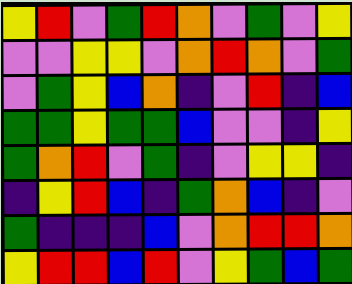[["yellow", "red", "violet", "green", "red", "orange", "violet", "green", "violet", "yellow"], ["violet", "violet", "yellow", "yellow", "violet", "orange", "red", "orange", "violet", "green"], ["violet", "green", "yellow", "blue", "orange", "indigo", "violet", "red", "indigo", "blue"], ["green", "green", "yellow", "green", "green", "blue", "violet", "violet", "indigo", "yellow"], ["green", "orange", "red", "violet", "green", "indigo", "violet", "yellow", "yellow", "indigo"], ["indigo", "yellow", "red", "blue", "indigo", "green", "orange", "blue", "indigo", "violet"], ["green", "indigo", "indigo", "indigo", "blue", "violet", "orange", "red", "red", "orange"], ["yellow", "red", "red", "blue", "red", "violet", "yellow", "green", "blue", "green"]]